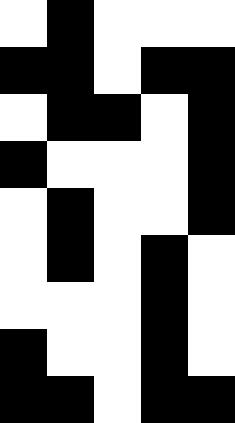[["white", "black", "white", "white", "white"], ["black", "black", "white", "black", "black"], ["white", "black", "black", "white", "black"], ["black", "white", "white", "white", "black"], ["white", "black", "white", "white", "black"], ["white", "black", "white", "black", "white"], ["white", "white", "white", "black", "white"], ["black", "white", "white", "black", "white"], ["black", "black", "white", "black", "black"]]